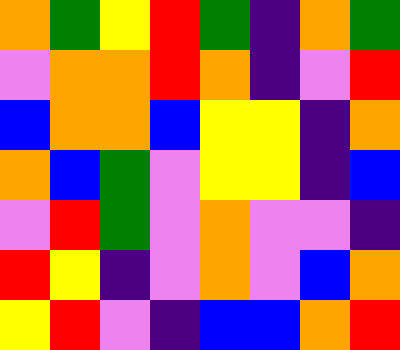[["orange", "green", "yellow", "red", "green", "indigo", "orange", "green"], ["violet", "orange", "orange", "red", "orange", "indigo", "violet", "red"], ["blue", "orange", "orange", "blue", "yellow", "yellow", "indigo", "orange"], ["orange", "blue", "green", "violet", "yellow", "yellow", "indigo", "blue"], ["violet", "red", "green", "violet", "orange", "violet", "violet", "indigo"], ["red", "yellow", "indigo", "violet", "orange", "violet", "blue", "orange"], ["yellow", "red", "violet", "indigo", "blue", "blue", "orange", "red"]]